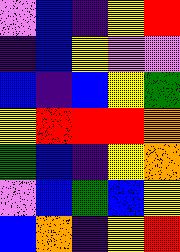[["violet", "blue", "indigo", "yellow", "red"], ["indigo", "blue", "yellow", "violet", "violet"], ["blue", "indigo", "blue", "yellow", "green"], ["yellow", "red", "red", "red", "orange"], ["green", "blue", "indigo", "yellow", "orange"], ["violet", "blue", "green", "blue", "yellow"], ["blue", "orange", "indigo", "yellow", "red"]]